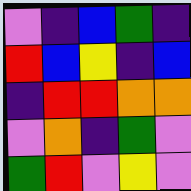[["violet", "indigo", "blue", "green", "indigo"], ["red", "blue", "yellow", "indigo", "blue"], ["indigo", "red", "red", "orange", "orange"], ["violet", "orange", "indigo", "green", "violet"], ["green", "red", "violet", "yellow", "violet"]]